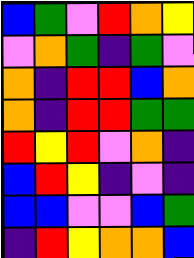[["blue", "green", "violet", "red", "orange", "yellow"], ["violet", "orange", "green", "indigo", "green", "violet"], ["orange", "indigo", "red", "red", "blue", "orange"], ["orange", "indigo", "red", "red", "green", "green"], ["red", "yellow", "red", "violet", "orange", "indigo"], ["blue", "red", "yellow", "indigo", "violet", "indigo"], ["blue", "blue", "violet", "violet", "blue", "green"], ["indigo", "red", "yellow", "orange", "orange", "blue"]]